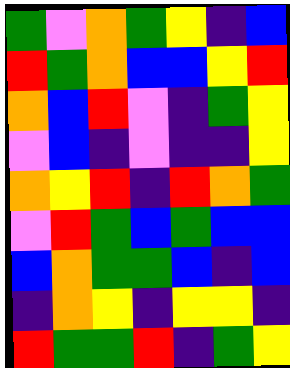[["green", "violet", "orange", "green", "yellow", "indigo", "blue"], ["red", "green", "orange", "blue", "blue", "yellow", "red"], ["orange", "blue", "red", "violet", "indigo", "green", "yellow"], ["violet", "blue", "indigo", "violet", "indigo", "indigo", "yellow"], ["orange", "yellow", "red", "indigo", "red", "orange", "green"], ["violet", "red", "green", "blue", "green", "blue", "blue"], ["blue", "orange", "green", "green", "blue", "indigo", "blue"], ["indigo", "orange", "yellow", "indigo", "yellow", "yellow", "indigo"], ["red", "green", "green", "red", "indigo", "green", "yellow"]]